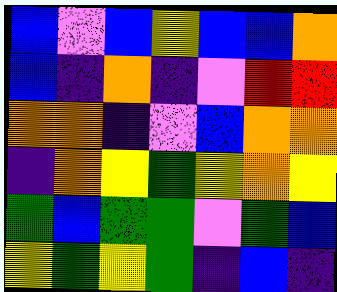[["blue", "violet", "blue", "yellow", "blue", "blue", "orange"], ["blue", "indigo", "orange", "indigo", "violet", "red", "red"], ["orange", "orange", "indigo", "violet", "blue", "orange", "orange"], ["indigo", "orange", "yellow", "green", "yellow", "orange", "yellow"], ["green", "blue", "green", "green", "violet", "green", "blue"], ["yellow", "green", "yellow", "green", "indigo", "blue", "indigo"]]